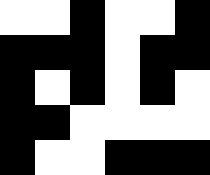[["white", "white", "black", "white", "white", "black"], ["black", "black", "black", "white", "black", "black"], ["black", "white", "black", "white", "black", "white"], ["black", "black", "white", "white", "white", "white"], ["black", "white", "white", "black", "black", "black"]]